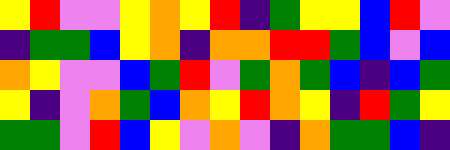[["yellow", "red", "violet", "violet", "yellow", "orange", "yellow", "red", "indigo", "green", "yellow", "yellow", "blue", "red", "violet"], ["indigo", "green", "green", "blue", "yellow", "orange", "indigo", "orange", "orange", "red", "red", "green", "blue", "violet", "blue"], ["orange", "yellow", "violet", "violet", "blue", "green", "red", "violet", "green", "orange", "green", "blue", "indigo", "blue", "green"], ["yellow", "indigo", "violet", "orange", "green", "blue", "orange", "yellow", "red", "orange", "yellow", "indigo", "red", "green", "yellow"], ["green", "green", "violet", "red", "blue", "yellow", "violet", "orange", "violet", "indigo", "orange", "green", "green", "blue", "indigo"]]